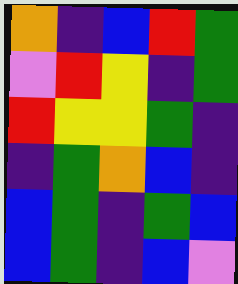[["orange", "indigo", "blue", "red", "green"], ["violet", "red", "yellow", "indigo", "green"], ["red", "yellow", "yellow", "green", "indigo"], ["indigo", "green", "orange", "blue", "indigo"], ["blue", "green", "indigo", "green", "blue"], ["blue", "green", "indigo", "blue", "violet"]]